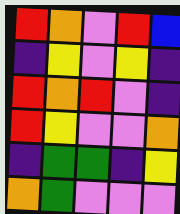[["red", "orange", "violet", "red", "blue"], ["indigo", "yellow", "violet", "yellow", "indigo"], ["red", "orange", "red", "violet", "indigo"], ["red", "yellow", "violet", "violet", "orange"], ["indigo", "green", "green", "indigo", "yellow"], ["orange", "green", "violet", "violet", "violet"]]